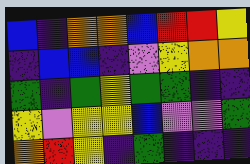[["blue", "indigo", "orange", "orange", "blue", "red", "red", "yellow"], ["indigo", "blue", "blue", "indigo", "violet", "yellow", "orange", "orange"], ["green", "indigo", "green", "yellow", "green", "green", "indigo", "indigo"], ["yellow", "violet", "yellow", "yellow", "blue", "violet", "violet", "green"], ["orange", "red", "yellow", "indigo", "green", "indigo", "indigo", "indigo"]]